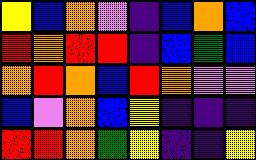[["yellow", "blue", "orange", "violet", "indigo", "blue", "orange", "blue"], ["red", "orange", "red", "red", "indigo", "blue", "green", "blue"], ["orange", "red", "orange", "blue", "red", "orange", "violet", "violet"], ["blue", "violet", "orange", "blue", "yellow", "indigo", "indigo", "indigo"], ["red", "red", "orange", "green", "yellow", "indigo", "indigo", "yellow"]]